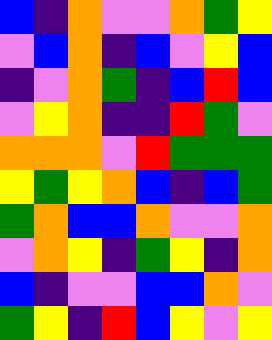[["blue", "indigo", "orange", "violet", "violet", "orange", "green", "yellow"], ["violet", "blue", "orange", "indigo", "blue", "violet", "yellow", "blue"], ["indigo", "violet", "orange", "green", "indigo", "blue", "red", "blue"], ["violet", "yellow", "orange", "indigo", "indigo", "red", "green", "violet"], ["orange", "orange", "orange", "violet", "red", "green", "green", "green"], ["yellow", "green", "yellow", "orange", "blue", "indigo", "blue", "green"], ["green", "orange", "blue", "blue", "orange", "violet", "violet", "orange"], ["violet", "orange", "yellow", "indigo", "green", "yellow", "indigo", "orange"], ["blue", "indigo", "violet", "violet", "blue", "blue", "orange", "violet"], ["green", "yellow", "indigo", "red", "blue", "yellow", "violet", "yellow"]]